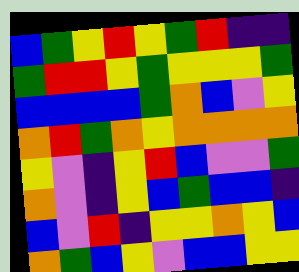[["blue", "green", "yellow", "red", "yellow", "green", "red", "indigo", "indigo"], ["green", "red", "red", "yellow", "green", "yellow", "yellow", "yellow", "green"], ["blue", "blue", "blue", "blue", "green", "orange", "blue", "violet", "yellow"], ["orange", "red", "green", "orange", "yellow", "orange", "orange", "orange", "orange"], ["yellow", "violet", "indigo", "yellow", "red", "blue", "violet", "violet", "green"], ["orange", "violet", "indigo", "yellow", "blue", "green", "blue", "blue", "indigo"], ["blue", "violet", "red", "indigo", "yellow", "yellow", "orange", "yellow", "blue"], ["orange", "green", "blue", "yellow", "violet", "blue", "blue", "yellow", "yellow"]]